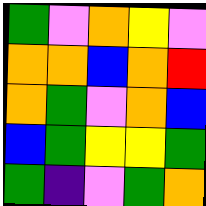[["green", "violet", "orange", "yellow", "violet"], ["orange", "orange", "blue", "orange", "red"], ["orange", "green", "violet", "orange", "blue"], ["blue", "green", "yellow", "yellow", "green"], ["green", "indigo", "violet", "green", "orange"]]